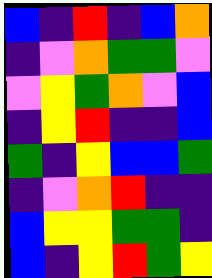[["blue", "indigo", "red", "indigo", "blue", "orange"], ["indigo", "violet", "orange", "green", "green", "violet"], ["violet", "yellow", "green", "orange", "violet", "blue"], ["indigo", "yellow", "red", "indigo", "indigo", "blue"], ["green", "indigo", "yellow", "blue", "blue", "green"], ["indigo", "violet", "orange", "red", "indigo", "indigo"], ["blue", "yellow", "yellow", "green", "green", "indigo"], ["blue", "indigo", "yellow", "red", "green", "yellow"]]